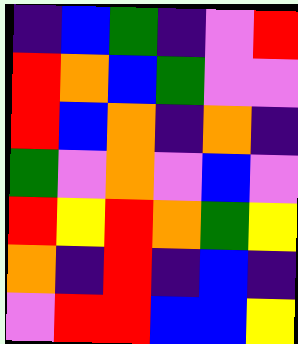[["indigo", "blue", "green", "indigo", "violet", "red"], ["red", "orange", "blue", "green", "violet", "violet"], ["red", "blue", "orange", "indigo", "orange", "indigo"], ["green", "violet", "orange", "violet", "blue", "violet"], ["red", "yellow", "red", "orange", "green", "yellow"], ["orange", "indigo", "red", "indigo", "blue", "indigo"], ["violet", "red", "red", "blue", "blue", "yellow"]]